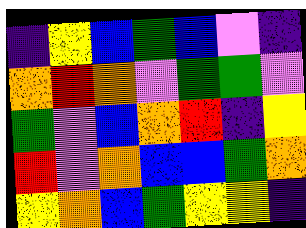[["indigo", "yellow", "blue", "green", "blue", "violet", "indigo"], ["orange", "red", "orange", "violet", "green", "green", "violet"], ["green", "violet", "blue", "orange", "red", "indigo", "yellow"], ["red", "violet", "orange", "blue", "blue", "green", "orange"], ["yellow", "orange", "blue", "green", "yellow", "yellow", "indigo"]]